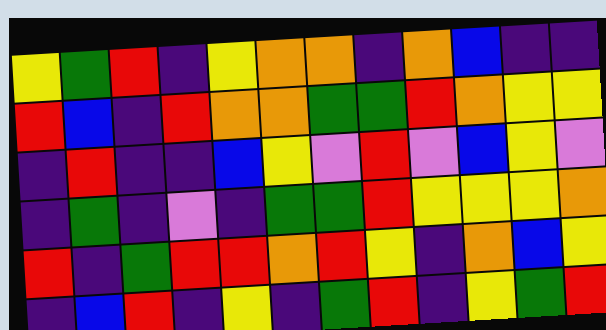[["yellow", "green", "red", "indigo", "yellow", "orange", "orange", "indigo", "orange", "blue", "indigo", "indigo"], ["red", "blue", "indigo", "red", "orange", "orange", "green", "green", "red", "orange", "yellow", "yellow"], ["indigo", "red", "indigo", "indigo", "blue", "yellow", "violet", "red", "violet", "blue", "yellow", "violet"], ["indigo", "green", "indigo", "violet", "indigo", "green", "green", "red", "yellow", "yellow", "yellow", "orange"], ["red", "indigo", "green", "red", "red", "orange", "red", "yellow", "indigo", "orange", "blue", "yellow"], ["indigo", "blue", "red", "indigo", "yellow", "indigo", "green", "red", "indigo", "yellow", "green", "red"]]